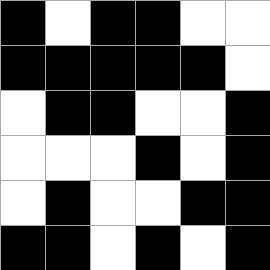[["black", "white", "black", "black", "white", "white"], ["black", "black", "black", "black", "black", "white"], ["white", "black", "black", "white", "white", "black"], ["white", "white", "white", "black", "white", "black"], ["white", "black", "white", "white", "black", "black"], ["black", "black", "white", "black", "white", "black"]]